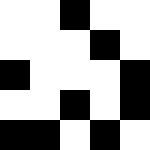[["white", "white", "black", "white", "white"], ["white", "white", "white", "black", "white"], ["black", "white", "white", "white", "black"], ["white", "white", "black", "white", "black"], ["black", "black", "white", "black", "white"]]